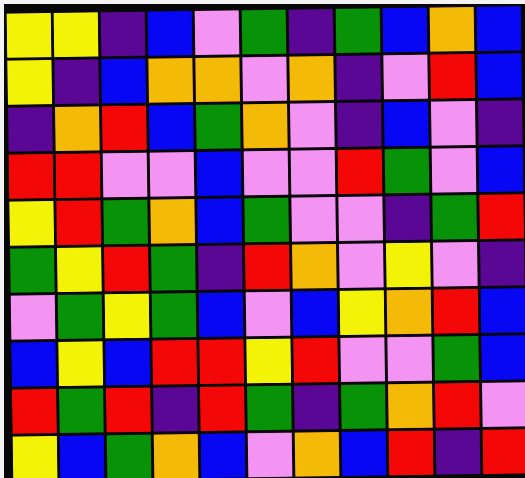[["yellow", "yellow", "indigo", "blue", "violet", "green", "indigo", "green", "blue", "orange", "blue"], ["yellow", "indigo", "blue", "orange", "orange", "violet", "orange", "indigo", "violet", "red", "blue"], ["indigo", "orange", "red", "blue", "green", "orange", "violet", "indigo", "blue", "violet", "indigo"], ["red", "red", "violet", "violet", "blue", "violet", "violet", "red", "green", "violet", "blue"], ["yellow", "red", "green", "orange", "blue", "green", "violet", "violet", "indigo", "green", "red"], ["green", "yellow", "red", "green", "indigo", "red", "orange", "violet", "yellow", "violet", "indigo"], ["violet", "green", "yellow", "green", "blue", "violet", "blue", "yellow", "orange", "red", "blue"], ["blue", "yellow", "blue", "red", "red", "yellow", "red", "violet", "violet", "green", "blue"], ["red", "green", "red", "indigo", "red", "green", "indigo", "green", "orange", "red", "violet"], ["yellow", "blue", "green", "orange", "blue", "violet", "orange", "blue", "red", "indigo", "red"]]